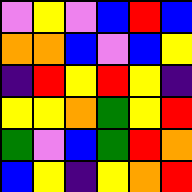[["violet", "yellow", "violet", "blue", "red", "blue"], ["orange", "orange", "blue", "violet", "blue", "yellow"], ["indigo", "red", "yellow", "red", "yellow", "indigo"], ["yellow", "yellow", "orange", "green", "yellow", "red"], ["green", "violet", "blue", "green", "red", "orange"], ["blue", "yellow", "indigo", "yellow", "orange", "red"]]